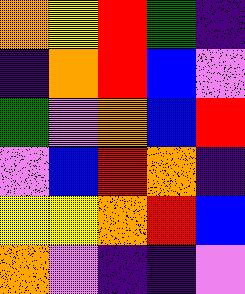[["orange", "yellow", "red", "green", "indigo"], ["indigo", "orange", "red", "blue", "violet"], ["green", "violet", "orange", "blue", "red"], ["violet", "blue", "red", "orange", "indigo"], ["yellow", "yellow", "orange", "red", "blue"], ["orange", "violet", "indigo", "indigo", "violet"]]